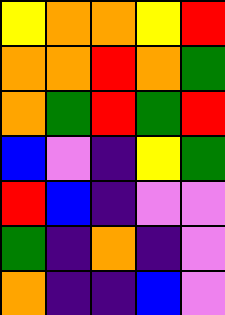[["yellow", "orange", "orange", "yellow", "red"], ["orange", "orange", "red", "orange", "green"], ["orange", "green", "red", "green", "red"], ["blue", "violet", "indigo", "yellow", "green"], ["red", "blue", "indigo", "violet", "violet"], ["green", "indigo", "orange", "indigo", "violet"], ["orange", "indigo", "indigo", "blue", "violet"]]